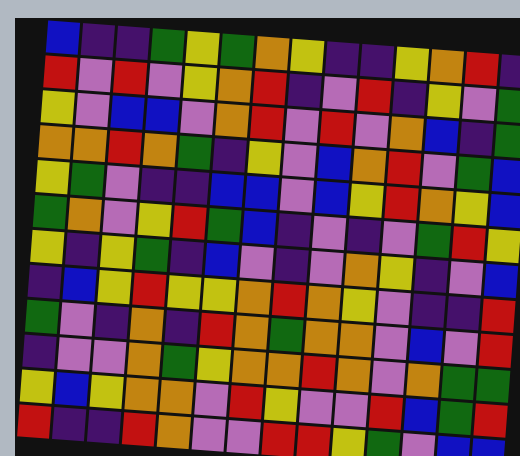[["blue", "indigo", "indigo", "green", "yellow", "green", "orange", "yellow", "indigo", "indigo", "yellow", "orange", "red", "indigo"], ["red", "violet", "red", "violet", "yellow", "orange", "red", "indigo", "violet", "red", "indigo", "yellow", "violet", "green"], ["yellow", "violet", "blue", "blue", "violet", "orange", "red", "violet", "red", "violet", "orange", "blue", "indigo", "green"], ["orange", "orange", "red", "orange", "green", "indigo", "yellow", "violet", "blue", "orange", "red", "violet", "green", "blue"], ["yellow", "green", "violet", "indigo", "indigo", "blue", "blue", "violet", "blue", "yellow", "red", "orange", "yellow", "blue"], ["green", "orange", "violet", "yellow", "red", "green", "blue", "indigo", "violet", "indigo", "violet", "green", "red", "yellow"], ["yellow", "indigo", "yellow", "green", "indigo", "blue", "violet", "indigo", "violet", "orange", "yellow", "indigo", "violet", "blue"], ["indigo", "blue", "yellow", "red", "yellow", "yellow", "orange", "red", "orange", "yellow", "violet", "indigo", "indigo", "red"], ["green", "violet", "indigo", "orange", "indigo", "red", "orange", "green", "orange", "orange", "violet", "blue", "violet", "red"], ["indigo", "violet", "violet", "orange", "green", "yellow", "orange", "orange", "red", "orange", "violet", "orange", "green", "green"], ["yellow", "blue", "yellow", "orange", "orange", "violet", "red", "yellow", "violet", "violet", "red", "blue", "green", "red"], ["red", "indigo", "indigo", "red", "orange", "violet", "violet", "red", "red", "yellow", "green", "violet", "blue", "blue"]]